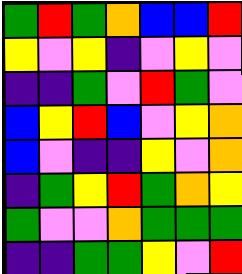[["green", "red", "green", "orange", "blue", "blue", "red"], ["yellow", "violet", "yellow", "indigo", "violet", "yellow", "violet"], ["indigo", "indigo", "green", "violet", "red", "green", "violet"], ["blue", "yellow", "red", "blue", "violet", "yellow", "orange"], ["blue", "violet", "indigo", "indigo", "yellow", "violet", "orange"], ["indigo", "green", "yellow", "red", "green", "orange", "yellow"], ["green", "violet", "violet", "orange", "green", "green", "green"], ["indigo", "indigo", "green", "green", "yellow", "violet", "red"]]